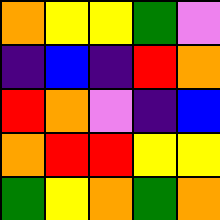[["orange", "yellow", "yellow", "green", "violet"], ["indigo", "blue", "indigo", "red", "orange"], ["red", "orange", "violet", "indigo", "blue"], ["orange", "red", "red", "yellow", "yellow"], ["green", "yellow", "orange", "green", "orange"]]